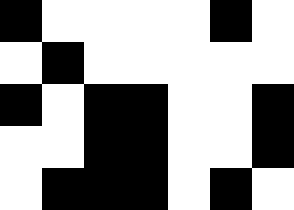[["black", "white", "white", "white", "white", "black", "white"], ["white", "black", "white", "white", "white", "white", "white"], ["black", "white", "black", "black", "white", "white", "black"], ["white", "white", "black", "black", "white", "white", "black"], ["white", "black", "black", "black", "white", "black", "white"]]